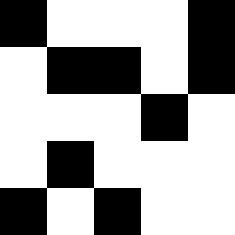[["black", "white", "white", "white", "black"], ["white", "black", "black", "white", "black"], ["white", "white", "white", "black", "white"], ["white", "black", "white", "white", "white"], ["black", "white", "black", "white", "white"]]